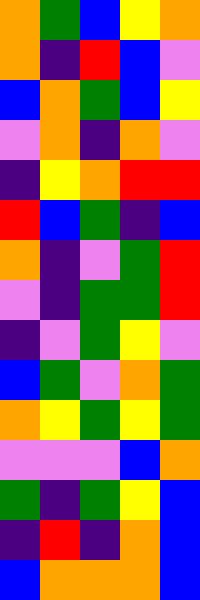[["orange", "green", "blue", "yellow", "orange"], ["orange", "indigo", "red", "blue", "violet"], ["blue", "orange", "green", "blue", "yellow"], ["violet", "orange", "indigo", "orange", "violet"], ["indigo", "yellow", "orange", "red", "red"], ["red", "blue", "green", "indigo", "blue"], ["orange", "indigo", "violet", "green", "red"], ["violet", "indigo", "green", "green", "red"], ["indigo", "violet", "green", "yellow", "violet"], ["blue", "green", "violet", "orange", "green"], ["orange", "yellow", "green", "yellow", "green"], ["violet", "violet", "violet", "blue", "orange"], ["green", "indigo", "green", "yellow", "blue"], ["indigo", "red", "indigo", "orange", "blue"], ["blue", "orange", "orange", "orange", "blue"]]